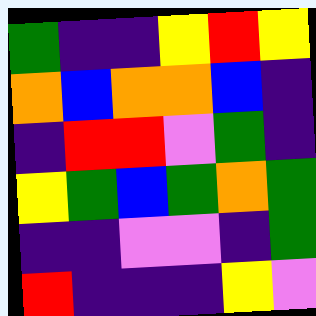[["green", "indigo", "indigo", "yellow", "red", "yellow"], ["orange", "blue", "orange", "orange", "blue", "indigo"], ["indigo", "red", "red", "violet", "green", "indigo"], ["yellow", "green", "blue", "green", "orange", "green"], ["indigo", "indigo", "violet", "violet", "indigo", "green"], ["red", "indigo", "indigo", "indigo", "yellow", "violet"]]